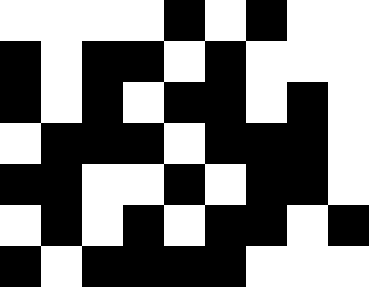[["white", "white", "white", "white", "black", "white", "black", "white", "white"], ["black", "white", "black", "black", "white", "black", "white", "white", "white"], ["black", "white", "black", "white", "black", "black", "white", "black", "white"], ["white", "black", "black", "black", "white", "black", "black", "black", "white"], ["black", "black", "white", "white", "black", "white", "black", "black", "white"], ["white", "black", "white", "black", "white", "black", "black", "white", "black"], ["black", "white", "black", "black", "black", "black", "white", "white", "white"]]